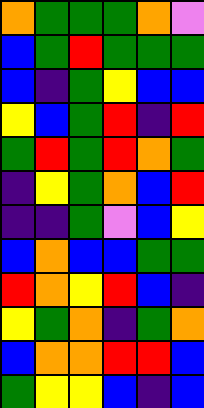[["orange", "green", "green", "green", "orange", "violet"], ["blue", "green", "red", "green", "green", "green"], ["blue", "indigo", "green", "yellow", "blue", "blue"], ["yellow", "blue", "green", "red", "indigo", "red"], ["green", "red", "green", "red", "orange", "green"], ["indigo", "yellow", "green", "orange", "blue", "red"], ["indigo", "indigo", "green", "violet", "blue", "yellow"], ["blue", "orange", "blue", "blue", "green", "green"], ["red", "orange", "yellow", "red", "blue", "indigo"], ["yellow", "green", "orange", "indigo", "green", "orange"], ["blue", "orange", "orange", "red", "red", "blue"], ["green", "yellow", "yellow", "blue", "indigo", "blue"]]